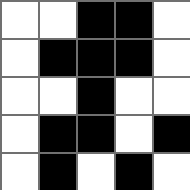[["white", "white", "black", "black", "white"], ["white", "black", "black", "black", "white"], ["white", "white", "black", "white", "white"], ["white", "black", "black", "white", "black"], ["white", "black", "white", "black", "white"]]